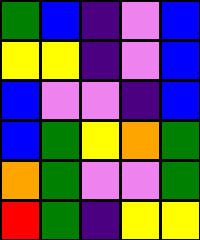[["green", "blue", "indigo", "violet", "blue"], ["yellow", "yellow", "indigo", "violet", "blue"], ["blue", "violet", "violet", "indigo", "blue"], ["blue", "green", "yellow", "orange", "green"], ["orange", "green", "violet", "violet", "green"], ["red", "green", "indigo", "yellow", "yellow"]]